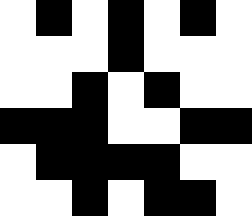[["white", "black", "white", "black", "white", "black", "white"], ["white", "white", "white", "black", "white", "white", "white"], ["white", "white", "black", "white", "black", "white", "white"], ["black", "black", "black", "white", "white", "black", "black"], ["white", "black", "black", "black", "black", "white", "white"], ["white", "white", "black", "white", "black", "black", "white"]]